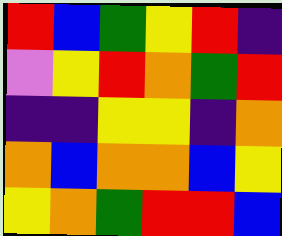[["red", "blue", "green", "yellow", "red", "indigo"], ["violet", "yellow", "red", "orange", "green", "red"], ["indigo", "indigo", "yellow", "yellow", "indigo", "orange"], ["orange", "blue", "orange", "orange", "blue", "yellow"], ["yellow", "orange", "green", "red", "red", "blue"]]